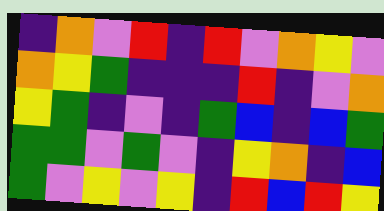[["indigo", "orange", "violet", "red", "indigo", "red", "violet", "orange", "yellow", "violet"], ["orange", "yellow", "green", "indigo", "indigo", "indigo", "red", "indigo", "violet", "orange"], ["yellow", "green", "indigo", "violet", "indigo", "green", "blue", "indigo", "blue", "green"], ["green", "green", "violet", "green", "violet", "indigo", "yellow", "orange", "indigo", "blue"], ["green", "violet", "yellow", "violet", "yellow", "indigo", "red", "blue", "red", "yellow"]]